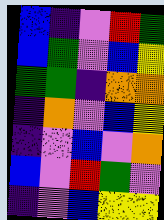[["blue", "indigo", "violet", "red", "green"], ["blue", "green", "violet", "blue", "yellow"], ["green", "green", "indigo", "orange", "orange"], ["indigo", "orange", "violet", "blue", "yellow"], ["indigo", "violet", "blue", "violet", "orange"], ["blue", "violet", "red", "green", "violet"], ["indigo", "violet", "blue", "yellow", "yellow"]]